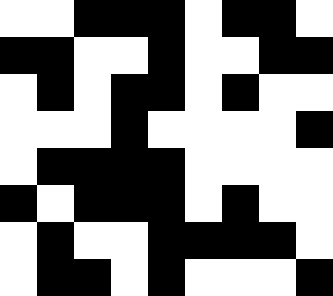[["white", "white", "black", "black", "black", "white", "black", "black", "white"], ["black", "black", "white", "white", "black", "white", "white", "black", "black"], ["white", "black", "white", "black", "black", "white", "black", "white", "white"], ["white", "white", "white", "black", "white", "white", "white", "white", "black"], ["white", "black", "black", "black", "black", "white", "white", "white", "white"], ["black", "white", "black", "black", "black", "white", "black", "white", "white"], ["white", "black", "white", "white", "black", "black", "black", "black", "white"], ["white", "black", "black", "white", "black", "white", "white", "white", "black"]]